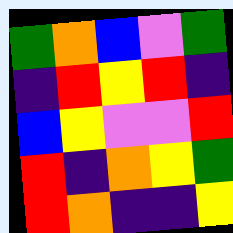[["green", "orange", "blue", "violet", "green"], ["indigo", "red", "yellow", "red", "indigo"], ["blue", "yellow", "violet", "violet", "red"], ["red", "indigo", "orange", "yellow", "green"], ["red", "orange", "indigo", "indigo", "yellow"]]